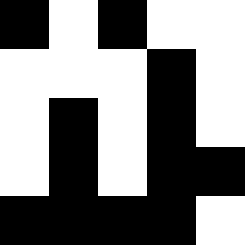[["black", "white", "black", "white", "white"], ["white", "white", "white", "black", "white"], ["white", "black", "white", "black", "white"], ["white", "black", "white", "black", "black"], ["black", "black", "black", "black", "white"]]